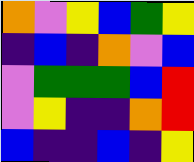[["orange", "violet", "yellow", "blue", "green", "yellow"], ["indigo", "blue", "indigo", "orange", "violet", "blue"], ["violet", "green", "green", "green", "blue", "red"], ["violet", "yellow", "indigo", "indigo", "orange", "red"], ["blue", "indigo", "indigo", "blue", "indigo", "yellow"]]